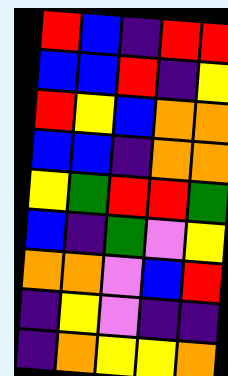[["red", "blue", "indigo", "red", "red"], ["blue", "blue", "red", "indigo", "yellow"], ["red", "yellow", "blue", "orange", "orange"], ["blue", "blue", "indigo", "orange", "orange"], ["yellow", "green", "red", "red", "green"], ["blue", "indigo", "green", "violet", "yellow"], ["orange", "orange", "violet", "blue", "red"], ["indigo", "yellow", "violet", "indigo", "indigo"], ["indigo", "orange", "yellow", "yellow", "orange"]]